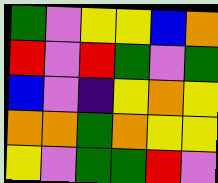[["green", "violet", "yellow", "yellow", "blue", "orange"], ["red", "violet", "red", "green", "violet", "green"], ["blue", "violet", "indigo", "yellow", "orange", "yellow"], ["orange", "orange", "green", "orange", "yellow", "yellow"], ["yellow", "violet", "green", "green", "red", "violet"]]